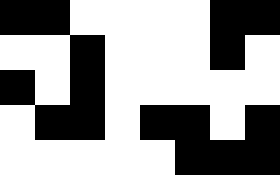[["black", "black", "white", "white", "white", "white", "black", "black"], ["white", "white", "black", "white", "white", "white", "black", "white"], ["black", "white", "black", "white", "white", "white", "white", "white"], ["white", "black", "black", "white", "black", "black", "white", "black"], ["white", "white", "white", "white", "white", "black", "black", "black"]]